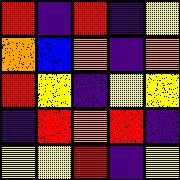[["red", "indigo", "red", "indigo", "yellow"], ["orange", "blue", "orange", "indigo", "orange"], ["red", "yellow", "indigo", "yellow", "yellow"], ["indigo", "red", "orange", "red", "indigo"], ["yellow", "yellow", "red", "indigo", "yellow"]]